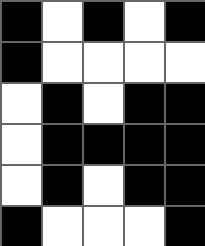[["black", "white", "black", "white", "black"], ["black", "white", "white", "white", "white"], ["white", "black", "white", "black", "black"], ["white", "black", "black", "black", "black"], ["white", "black", "white", "black", "black"], ["black", "white", "white", "white", "black"]]